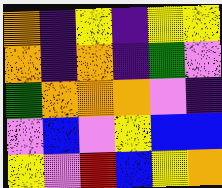[["orange", "indigo", "yellow", "indigo", "yellow", "yellow"], ["orange", "indigo", "orange", "indigo", "green", "violet"], ["green", "orange", "orange", "orange", "violet", "indigo"], ["violet", "blue", "violet", "yellow", "blue", "blue"], ["yellow", "violet", "red", "blue", "yellow", "orange"]]